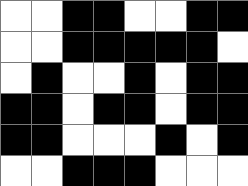[["white", "white", "black", "black", "white", "white", "black", "black"], ["white", "white", "black", "black", "black", "black", "black", "white"], ["white", "black", "white", "white", "black", "white", "black", "black"], ["black", "black", "white", "black", "black", "white", "black", "black"], ["black", "black", "white", "white", "white", "black", "white", "black"], ["white", "white", "black", "black", "black", "white", "white", "white"]]